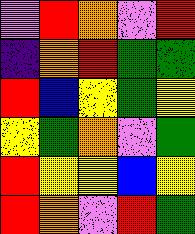[["violet", "red", "orange", "violet", "red"], ["indigo", "orange", "red", "green", "green"], ["red", "blue", "yellow", "green", "yellow"], ["yellow", "green", "orange", "violet", "green"], ["red", "yellow", "yellow", "blue", "yellow"], ["red", "orange", "violet", "red", "green"]]